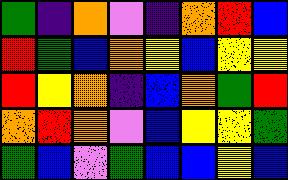[["green", "indigo", "orange", "violet", "indigo", "orange", "red", "blue"], ["red", "green", "blue", "orange", "yellow", "blue", "yellow", "yellow"], ["red", "yellow", "orange", "indigo", "blue", "orange", "green", "red"], ["orange", "red", "orange", "violet", "blue", "yellow", "yellow", "green"], ["green", "blue", "violet", "green", "blue", "blue", "yellow", "blue"]]